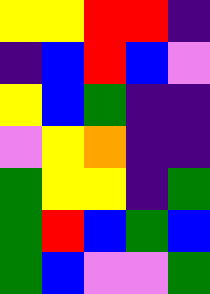[["yellow", "yellow", "red", "red", "indigo"], ["indigo", "blue", "red", "blue", "violet"], ["yellow", "blue", "green", "indigo", "indigo"], ["violet", "yellow", "orange", "indigo", "indigo"], ["green", "yellow", "yellow", "indigo", "green"], ["green", "red", "blue", "green", "blue"], ["green", "blue", "violet", "violet", "green"]]